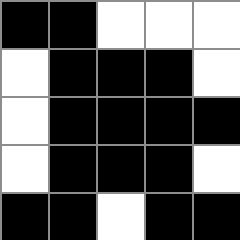[["black", "black", "white", "white", "white"], ["white", "black", "black", "black", "white"], ["white", "black", "black", "black", "black"], ["white", "black", "black", "black", "white"], ["black", "black", "white", "black", "black"]]